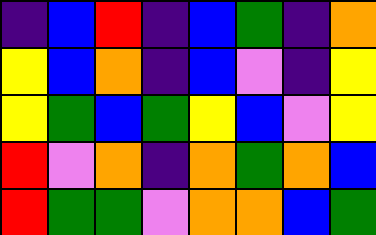[["indigo", "blue", "red", "indigo", "blue", "green", "indigo", "orange"], ["yellow", "blue", "orange", "indigo", "blue", "violet", "indigo", "yellow"], ["yellow", "green", "blue", "green", "yellow", "blue", "violet", "yellow"], ["red", "violet", "orange", "indigo", "orange", "green", "orange", "blue"], ["red", "green", "green", "violet", "orange", "orange", "blue", "green"]]